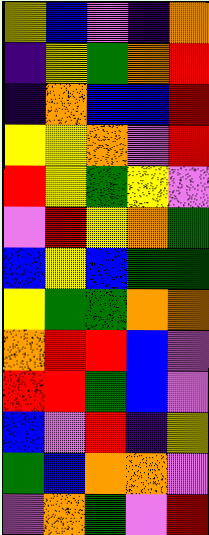[["yellow", "blue", "violet", "indigo", "orange"], ["indigo", "yellow", "green", "orange", "red"], ["indigo", "orange", "blue", "blue", "red"], ["yellow", "yellow", "orange", "violet", "red"], ["red", "yellow", "green", "yellow", "violet"], ["violet", "red", "yellow", "orange", "green"], ["blue", "yellow", "blue", "green", "green"], ["yellow", "green", "green", "orange", "orange"], ["orange", "red", "red", "blue", "violet"], ["red", "red", "green", "blue", "violet"], ["blue", "violet", "red", "indigo", "yellow"], ["green", "blue", "orange", "orange", "violet"], ["violet", "orange", "green", "violet", "red"]]